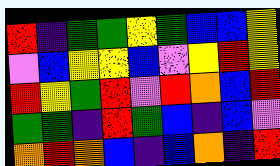[["red", "indigo", "green", "green", "yellow", "green", "blue", "blue", "yellow"], ["violet", "blue", "yellow", "yellow", "blue", "violet", "yellow", "red", "yellow"], ["red", "yellow", "green", "red", "violet", "red", "orange", "blue", "red"], ["green", "green", "indigo", "red", "green", "blue", "indigo", "blue", "violet"], ["orange", "red", "orange", "blue", "indigo", "blue", "orange", "indigo", "red"]]